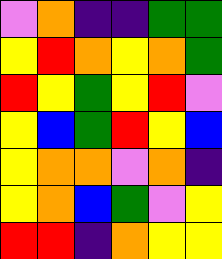[["violet", "orange", "indigo", "indigo", "green", "green"], ["yellow", "red", "orange", "yellow", "orange", "green"], ["red", "yellow", "green", "yellow", "red", "violet"], ["yellow", "blue", "green", "red", "yellow", "blue"], ["yellow", "orange", "orange", "violet", "orange", "indigo"], ["yellow", "orange", "blue", "green", "violet", "yellow"], ["red", "red", "indigo", "orange", "yellow", "yellow"]]